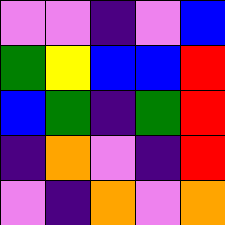[["violet", "violet", "indigo", "violet", "blue"], ["green", "yellow", "blue", "blue", "red"], ["blue", "green", "indigo", "green", "red"], ["indigo", "orange", "violet", "indigo", "red"], ["violet", "indigo", "orange", "violet", "orange"]]